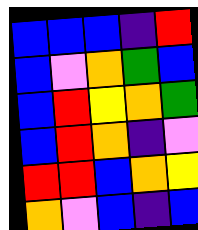[["blue", "blue", "blue", "indigo", "red"], ["blue", "violet", "orange", "green", "blue"], ["blue", "red", "yellow", "orange", "green"], ["blue", "red", "orange", "indigo", "violet"], ["red", "red", "blue", "orange", "yellow"], ["orange", "violet", "blue", "indigo", "blue"]]